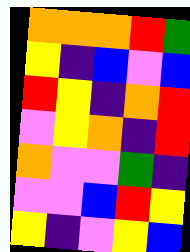[["orange", "orange", "orange", "red", "green"], ["yellow", "indigo", "blue", "violet", "blue"], ["red", "yellow", "indigo", "orange", "red"], ["violet", "yellow", "orange", "indigo", "red"], ["orange", "violet", "violet", "green", "indigo"], ["violet", "violet", "blue", "red", "yellow"], ["yellow", "indigo", "violet", "yellow", "blue"]]